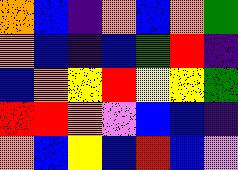[["orange", "blue", "indigo", "orange", "blue", "orange", "green"], ["orange", "blue", "indigo", "blue", "green", "red", "indigo"], ["blue", "orange", "yellow", "red", "yellow", "yellow", "green"], ["red", "red", "orange", "violet", "blue", "blue", "indigo"], ["orange", "blue", "yellow", "blue", "red", "blue", "violet"]]